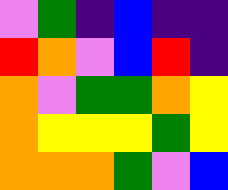[["violet", "green", "indigo", "blue", "indigo", "indigo"], ["red", "orange", "violet", "blue", "red", "indigo"], ["orange", "violet", "green", "green", "orange", "yellow"], ["orange", "yellow", "yellow", "yellow", "green", "yellow"], ["orange", "orange", "orange", "green", "violet", "blue"]]